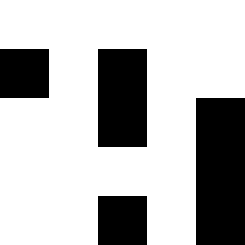[["white", "white", "white", "white", "white"], ["black", "white", "black", "white", "white"], ["white", "white", "black", "white", "black"], ["white", "white", "white", "white", "black"], ["white", "white", "black", "white", "black"]]